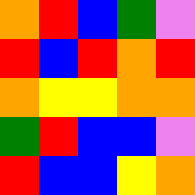[["orange", "red", "blue", "green", "violet"], ["red", "blue", "red", "orange", "red"], ["orange", "yellow", "yellow", "orange", "orange"], ["green", "red", "blue", "blue", "violet"], ["red", "blue", "blue", "yellow", "orange"]]